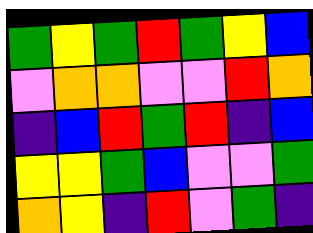[["green", "yellow", "green", "red", "green", "yellow", "blue"], ["violet", "orange", "orange", "violet", "violet", "red", "orange"], ["indigo", "blue", "red", "green", "red", "indigo", "blue"], ["yellow", "yellow", "green", "blue", "violet", "violet", "green"], ["orange", "yellow", "indigo", "red", "violet", "green", "indigo"]]